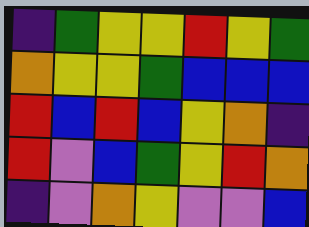[["indigo", "green", "yellow", "yellow", "red", "yellow", "green"], ["orange", "yellow", "yellow", "green", "blue", "blue", "blue"], ["red", "blue", "red", "blue", "yellow", "orange", "indigo"], ["red", "violet", "blue", "green", "yellow", "red", "orange"], ["indigo", "violet", "orange", "yellow", "violet", "violet", "blue"]]